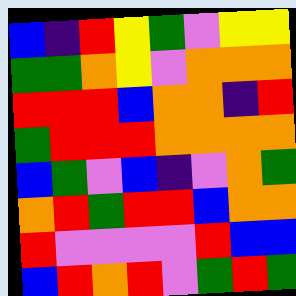[["blue", "indigo", "red", "yellow", "green", "violet", "yellow", "yellow"], ["green", "green", "orange", "yellow", "violet", "orange", "orange", "orange"], ["red", "red", "red", "blue", "orange", "orange", "indigo", "red"], ["green", "red", "red", "red", "orange", "orange", "orange", "orange"], ["blue", "green", "violet", "blue", "indigo", "violet", "orange", "green"], ["orange", "red", "green", "red", "red", "blue", "orange", "orange"], ["red", "violet", "violet", "violet", "violet", "red", "blue", "blue"], ["blue", "red", "orange", "red", "violet", "green", "red", "green"]]